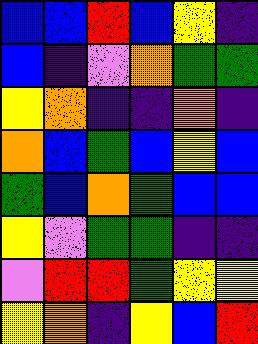[["blue", "blue", "red", "blue", "yellow", "indigo"], ["blue", "indigo", "violet", "orange", "green", "green"], ["yellow", "orange", "indigo", "indigo", "orange", "indigo"], ["orange", "blue", "green", "blue", "yellow", "blue"], ["green", "blue", "orange", "green", "blue", "blue"], ["yellow", "violet", "green", "green", "indigo", "indigo"], ["violet", "red", "red", "green", "yellow", "yellow"], ["yellow", "orange", "indigo", "yellow", "blue", "red"]]